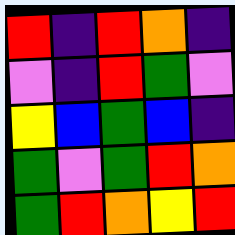[["red", "indigo", "red", "orange", "indigo"], ["violet", "indigo", "red", "green", "violet"], ["yellow", "blue", "green", "blue", "indigo"], ["green", "violet", "green", "red", "orange"], ["green", "red", "orange", "yellow", "red"]]